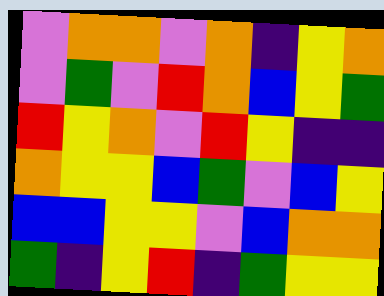[["violet", "orange", "orange", "violet", "orange", "indigo", "yellow", "orange"], ["violet", "green", "violet", "red", "orange", "blue", "yellow", "green"], ["red", "yellow", "orange", "violet", "red", "yellow", "indigo", "indigo"], ["orange", "yellow", "yellow", "blue", "green", "violet", "blue", "yellow"], ["blue", "blue", "yellow", "yellow", "violet", "blue", "orange", "orange"], ["green", "indigo", "yellow", "red", "indigo", "green", "yellow", "yellow"]]